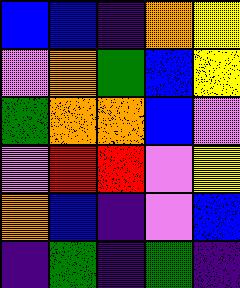[["blue", "blue", "indigo", "orange", "yellow"], ["violet", "orange", "green", "blue", "yellow"], ["green", "orange", "orange", "blue", "violet"], ["violet", "red", "red", "violet", "yellow"], ["orange", "blue", "indigo", "violet", "blue"], ["indigo", "green", "indigo", "green", "indigo"]]